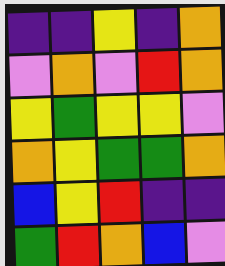[["indigo", "indigo", "yellow", "indigo", "orange"], ["violet", "orange", "violet", "red", "orange"], ["yellow", "green", "yellow", "yellow", "violet"], ["orange", "yellow", "green", "green", "orange"], ["blue", "yellow", "red", "indigo", "indigo"], ["green", "red", "orange", "blue", "violet"]]